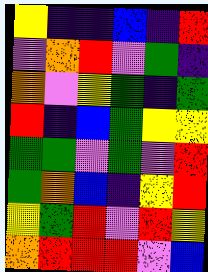[["yellow", "indigo", "indigo", "blue", "indigo", "red"], ["violet", "orange", "red", "violet", "green", "indigo"], ["orange", "violet", "yellow", "green", "indigo", "green"], ["red", "indigo", "blue", "green", "yellow", "yellow"], ["green", "green", "violet", "green", "violet", "red"], ["green", "orange", "blue", "indigo", "yellow", "red"], ["yellow", "green", "red", "violet", "red", "yellow"], ["orange", "red", "red", "red", "violet", "blue"]]